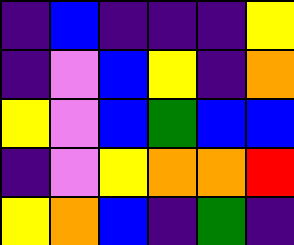[["indigo", "blue", "indigo", "indigo", "indigo", "yellow"], ["indigo", "violet", "blue", "yellow", "indigo", "orange"], ["yellow", "violet", "blue", "green", "blue", "blue"], ["indigo", "violet", "yellow", "orange", "orange", "red"], ["yellow", "orange", "blue", "indigo", "green", "indigo"]]